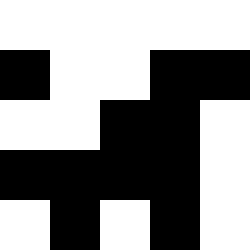[["white", "white", "white", "white", "white"], ["black", "white", "white", "black", "black"], ["white", "white", "black", "black", "white"], ["black", "black", "black", "black", "white"], ["white", "black", "white", "black", "white"]]